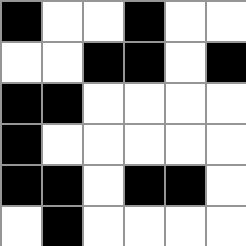[["black", "white", "white", "black", "white", "white"], ["white", "white", "black", "black", "white", "black"], ["black", "black", "white", "white", "white", "white"], ["black", "white", "white", "white", "white", "white"], ["black", "black", "white", "black", "black", "white"], ["white", "black", "white", "white", "white", "white"]]